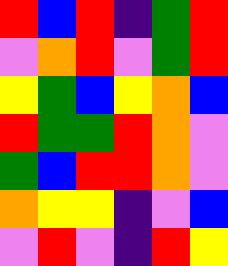[["red", "blue", "red", "indigo", "green", "red"], ["violet", "orange", "red", "violet", "green", "red"], ["yellow", "green", "blue", "yellow", "orange", "blue"], ["red", "green", "green", "red", "orange", "violet"], ["green", "blue", "red", "red", "orange", "violet"], ["orange", "yellow", "yellow", "indigo", "violet", "blue"], ["violet", "red", "violet", "indigo", "red", "yellow"]]